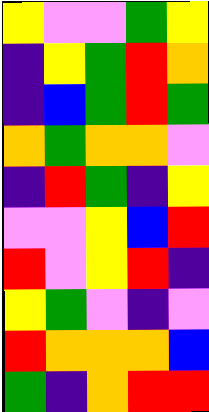[["yellow", "violet", "violet", "green", "yellow"], ["indigo", "yellow", "green", "red", "orange"], ["indigo", "blue", "green", "red", "green"], ["orange", "green", "orange", "orange", "violet"], ["indigo", "red", "green", "indigo", "yellow"], ["violet", "violet", "yellow", "blue", "red"], ["red", "violet", "yellow", "red", "indigo"], ["yellow", "green", "violet", "indigo", "violet"], ["red", "orange", "orange", "orange", "blue"], ["green", "indigo", "orange", "red", "red"]]